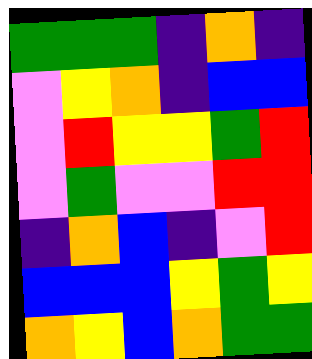[["green", "green", "green", "indigo", "orange", "indigo"], ["violet", "yellow", "orange", "indigo", "blue", "blue"], ["violet", "red", "yellow", "yellow", "green", "red"], ["violet", "green", "violet", "violet", "red", "red"], ["indigo", "orange", "blue", "indigo", "violet", "red"], ["blue", "blue", "blue", "yellow", "green", "yellow"], ["orange", "yellow", "blue", "orange", "green", "green"]]